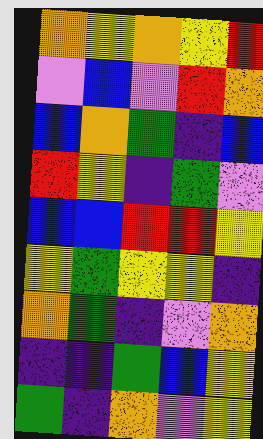[["orange", "yellow", "orange", "yellow", "red"], ["violet", "blue", "violet", "red", "orange"], ["blue", "orange", "green", "indigo", "blue"], ["red", "yellow", "indigo", "green", "violet"], ["blue", "blue", "red", "red", "yellow"], ["yellow", "green", "yellow", "yellow", "indigo"], ["orange", "green", "indigo", "violet", "orange"], ["indigo", "indigo", "green", "blue", "yellow"], ["green", "indigo", "orange", "violet", "yellow"]]